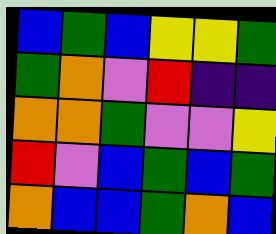[["blue", "green", "blue", "yellow", "yellow", "green"], ["green", "orange", "violet", "red", "indigo", "indigo"], ["orange", "orange", "green", "violet", "violet", "yellow"], ["red", "violet", "blue", "green", "blue", "green"], ["orange", "blue", "blue", "green", "orange", "blue"]]